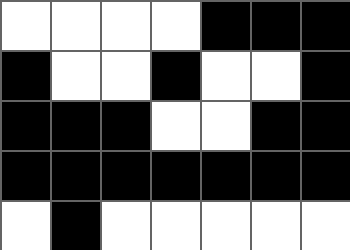[["white", "white", "white", "white", "black", "black", "black"], ["black", "white", "white", "black", "white", "white", "black"], ["black", "black", "black", "white", "white", "black", "black"], ["black", "black", "black", "black", "black", "black", "black"], ["white", "black", "white", "white", "white", "white", "white"]]